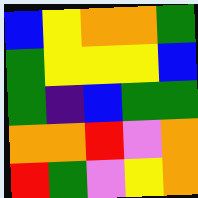[["blue", "yellow", "orange", "orange", "green"], ["green", "yellow", "yellow", "yellow", "blue"], ["green", "indigo", "blue", "green", "green"], ["orange", "orange", "red", "violet", "orange"], ["red", "green", "violet", "yellow", "orange"]]